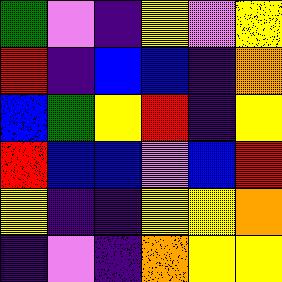[["green", "violet", "indigo", "yellow", "violet", "yellow"], ["red", "indigo", "blue", "blue", "indigo", "orange"], ["blue", "green", "yellow", "red", "indigo", "yellow"], ["red", "blue", "blue", "violet", "blue", "red"], ["yellow", "indigo", "indigo", "yellow", "yellow", "orange"], ["indigo", "violet", "indigo", "orange", "yellow", "yellow"]]